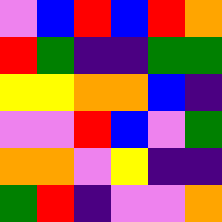[["violet", "blue", "red", "blue", "red", "orange"], ["red", "green", "indigo", "indigo", "green", "green"], ["yellow", "yellow", "orange", "orange", "blue", "indigo"], ["violet", "violet", "red", "blue", "violet", "green"], ["orange", "orange", "violet", "yellow", "indigo", "indigo"], ["green", "red", "indigo", "violet", "violet", "orange"]]